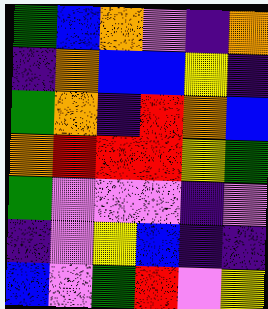[["green", "blue", "orange", "violet", "indigo", "orange"], ["indigo", "orange", "blue", "blue", "yellow", "indigo"], ["green", "orange", "indigo", "red", "orange", "blue"], ["orange", "red", "red", "red", "yellow", "green"], ["green", "violet", "violet", "violet", "indigo", "violet"], ["indigo", "violet", "yellow", "blue", "indigo", "indigo"], ["blue", "violet", "green", "red", "violet", "yellow"]]